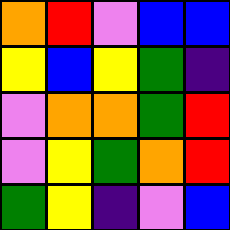[["orange", "red", "violet", "blue", "blue"], ["yellow", "blue", "yellow", "green", "indigo"], ["violet", "orange", "orange", "green", "red"], ["violet", "yellow", "green", "orange", "red"], ["green", "yellow", "indigo", "violet", "blue"]]